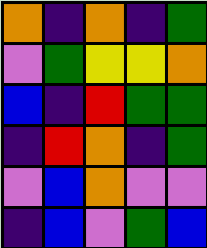[["orange", "indigo", "orange", "indigo", "green"], ["violet", "green", "yellow", "yellow", "orange"], ["blue", "indigo", "red", "green", "green"], ["indigo", "red", "orange", "indigo", "green"], ["violet", "blue", "orange", "violet", "violet"], ["indigo", "blue", "violet", "green", "blue"]]